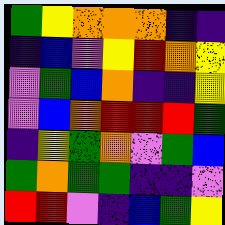[["green", "yellow", "orange", "orange", "orange", "indigo", "indigo"], ["indigo", "blue", "violet", "yellow", "red", "orange", "yellow"], ["violet", "green", "blue", "orange", "indigo", "indigo", "yellow"], ["violet", "blue", "orange", "red", "red", "red", "green"], ["indigo", "yellow", "green", "orange", "violet", "green", "blue"], ["green", "orange", "green", "green", "indigo", "indigo", "violet"], ["red", "red", "violet", "indigo", "blue", "green", "yellow"]]